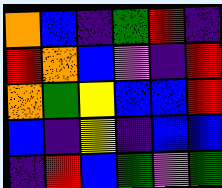[["orange", "blue", "indigo", "green", "red", "indigo"], ["red", "orange", "blue", "violet", "indigo", "red"], ["orange", "green", "yellow", "blue", "blue", "red"], ["blue", "indigo", "yellow", "indigo", "blue", "blue"], ["indigo", "red", "blue", "green", "violet", "green"]]